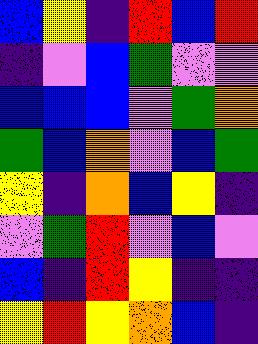[["blue", "yellow", "indigo", "red", "blue", "red"], ["indigo", "violet", "blue", "green", "violet", "violet"], ["blue", "blue", "blue", "violet", "green", "orange"], ["green", "blue", "orange", "violet", "blue", "green"], ["yellow", "indigo", "orange", "blue", "yellow", "indigo"], ["violet", "green", "red", "violet", "blue", "violet"], ["blue", "indigo", "red", "yellow", "indigo", "indigo"], ["yellow", "red", "yellow", "orange", "blue", "indigo"]]